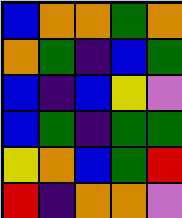[["blue", "orange", "orange", "green", "orange"], ["orange", "green", "indigo", "blue", "green"], ["blue", "indigo", "blue", "yellow", "violet"], ["blue", "green", "indigo", "green", "green"], ["yellow", "orange", "blue", "green", "red"], ["red", "indigo", "orange", "orange", "violet"]]